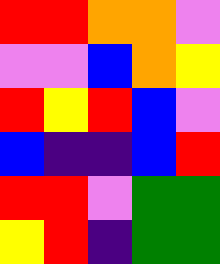[["red", "red", "orange", "orange", "violet"], ["violet", "violet", "blue", "orange", "yellow"], ["red", "yellow", "red", "blue", "violet"], ["blue", "indigo", "indigo", "blue", "red"], ["red", "red", "violet", "green", "green"], ["yellow", "red", "indigo", "green", "green"]]